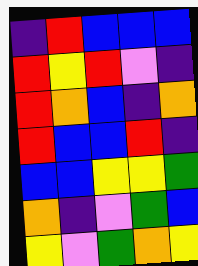[["indigo", "red", "blue", "blue", "blue"], ["red", "yellow", "red", "violet", "indigo"], ["red", "orange", "blue", "indigo", "orange"], ["red", "blue", "blue", "red", "indigo"], ["blue", "blue", "yellow", "yellow", "green"], ["orange", "indigo", "violet", "green", "blue"], ["yellow", "violet", "green", "orange", "yellow"]]